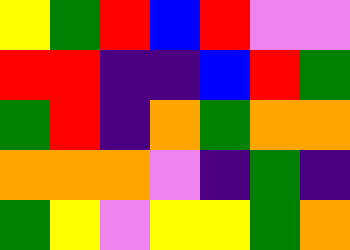[["yellow", "green", "red", "blue", "red", "violet", "violet"], ["red", "red", "indigo", "indigo", "blue", "red", "green"], ["green", "red", "indigo", "orange", "green", "orange", "orange"], ["orange", "orange", "orange", "violet", "indigo", "green", "indigo"], ["green", "yellow", "violet", "yellow", "yellow", "green", "orange"]]